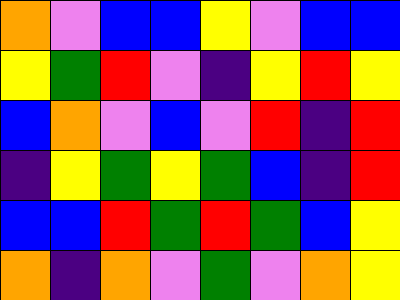[["orange", "violet", "blue", "blue", "yellow", "violet", "blue", "blue"], ["yellow", "green", "red", "violet", "indigo", "yellow", "red", "yellow"], ["blue", "orange", "violet", "blue", "violet", "red", "indigo", "red"], ["indigo", "yellow", "green", "yellow", "green", "blue", "indigo", "red"], ["blue", "blue", "red", "green", "red", "green", "blue", "yellow"], ["orange", "indigo", "orange", "violet", "green", "violet", "orange", "yellow"]]